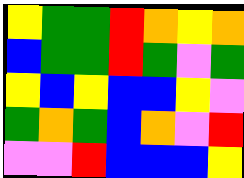[["yellow", "green", "green", "red", "orange", "yellow", "orange"], ["blue", "green", "green", "red", "green", "violet", "green"], ["yellow", "blue", "yellow", "blue", "blue", "yellow", "violet"], ["green", "orange", "green", "blue", "orange", "violet", "red"], ["violet", "violet", "red", "blue", "blue", "blue", "yellow"]]